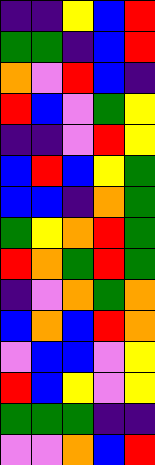[["indigo", "indigo", "yellow", "blue", "red"], ["green", "green", "indigo", "blue", "red"], ["orange", "violet", "red", "blue", "indigo"], ["red", "blue", "violet", "green", "yellow"], ["indigo", "indigo", "violet", "red", "yellow"], ["blue", "red", "blue", "yellow", "green"], ["blue", "blue", "indigo", "orange", "green"], ["green", "yellow", "orange", "red", "green"], ["red", "orange", "green", "red", "green"], ["indigo", "violet", "orange", "green", "orange"], ["blue", "orange", "blue", "red", "orange"], ["violet", "blue", "blue", "violet", "yellow"], ["red", "blue", "yellow", "violet", "yellow"], ["green", "green", "green", "indigo", "indigo"], ["violet", "violet", "orange", "blue", "red"]]